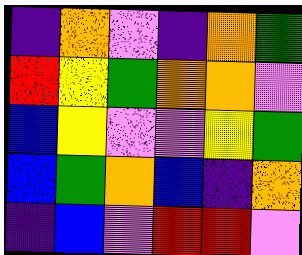[["indigo", "orange", "violet", "indigo", "orange", "green"], ["red", "yellow", "green", "orange", "orange", "violet"], ["blue", "yellow", "violet", "violet", "yellow", "green"], ["blue", "green", "orange", "blue", "indigo", "orange"], ["indigo", "blue", "violet", "red", "red", "violet"]]